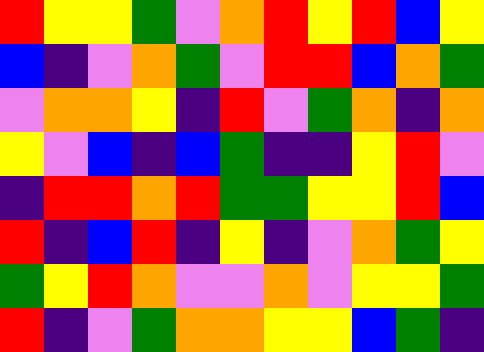[["red", "yellow", "yellow", "green", "violet", "orange", "red", "yellow", "red", "blue", "yellow"], ["blue", "indigo", "violet", "orange", "green", "violet", "red", "red", "blue", "orange", "green"], ["violet", "orange", "orange", "yellow", "indigo", "red", "violet", "green", "orange", "indigo", "orange"], ["yellow", "violet", "blue", "indigo", "blue", "green", "indigo", "indigo", "yellow", "red", "violet"], ["indigo", "red", "red", "orange", "red", "green", "green", "yellow", "yellow", "red", "blue"], ["red", "indigo", "blue", "red", "indigo", "yellow", "indigo", "violet", "orange", "green", "yellow"], ["green", "yellow", "red", "orange", "violet", "violet", "orange", "violet", "yellow", "yellow", "green"], ["red", "indigo", "violet", "green", "orange", "orange", "yellow", "yellow", "blue", "green", "indigo"]]